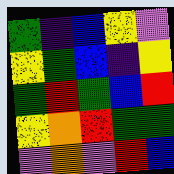[["green", "indigo", "blue", "yellow", "violet"], ["yellow", "green", "blue", "indigo", "yellow"], ["green", "red", "green", "blue", "red"], ["yellow", "orange", "red", "green", "green"], ["violet", "orange", "violet", "red", "blue"]]